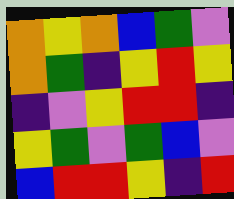[["orange", "yellow", "orange", "blue", "green", "violet"], ["orange", "green", "indigo", "yellow", "red", "yellow"], ["indigo", "violet", "yellow", "red", "red", "indigo"], ["yellow", "green", "violet", "green", "blue", "violet"], ["blue", "red", "red", "yellow", "indigo", "red"]]